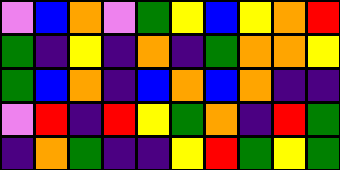[["violet", "blue", "orange", "violet", "green", "yellow", "blue", "yellow", "orange", "red"], ["green", "indigo", "yellow", "indigo", "orange", "indigo", "green", "orange", "orange", "yellow"], ["green", "blue", "orange", "indigo", "blue", "orange", "blue", "orange", "indigo", "indigo"], ["violet", "red", "indigo", "red", "yellow", "green", "orange", "indigo", "red", "green"], ["indigo", "orange", "green", "indigo", "indigo", "yellow", "red", "green", "yellow", "green"]]